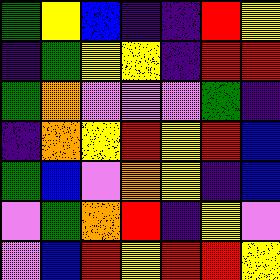[["green", "yellow", "blue", "indigo", "indigo", "red", "yellow"], ["indigo", "green", "yellow", "yellow", "indigo", "red", "red"], ["green", "orange", "violet", "violet", "violet", "green", "indigo"], ["indigo", "orange", "yellow", "red", "yellow", "red", "blue"], ["green", "blue", "violet", "orange", "yellow", "indigo", "blue"], ["violet", "green", "orange", "red", "indigo", "yellow", "violet"], ["violet", "blue", "red", "yellow", "red", "red", "yellow"]]